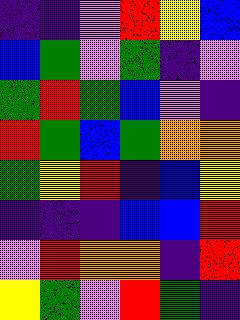[["indigo", "indigo", "violet", "red", "yellow", "blue"], ["blue", "green", "violet", "green", "indigo", "violet"], ["green", "red", "green", "blue", "violet", "indigo"], ["red", "green", "blue", "green", "orange", "orange"], ["green", "yellow", "red", "indigo", "blue", "yellow"], ["indigo", "indigo", "indigo", "blue", "blue", "red"], ["violet", "red", "orange", "orange", "indigo", "red"], ["yellow", "green", "violet", "red", "green", "indigo"]]